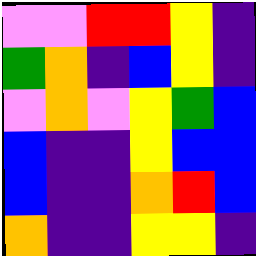[["violet", "violet", "red", "red", "yellow", "indigo"], ["green", "orange", "indigo", "blue", "yellow", "indigo"], ["violet", "orange", "violet", "yellow", "green", "blue"], ["blue", "indigo", "indigo", "yellow", "blue", "blue"], ["blue", "indigo", "indigo", "orange", "red", "blue"], ["orange", "indigo", "indigo", "yellow", "yellow", "indigo"]]